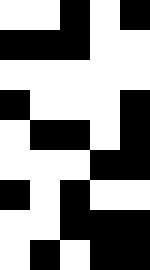[["white", "white", "black", "white", "black"], ["black", "black", "black", "white", "white"], ["white", "white", "white", "white", "white"], ["black", "white", "white", "white", "black"], ["white", "black", "black", "white", "black"], ["white", "white", "white", "black", "black"], ["black", "white", "black", "white", "white"], ["white", "white", "black", "black", "black"], ["white", "black", "white", "black", "black"]]